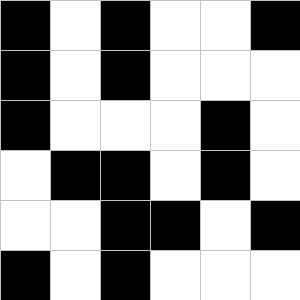[["black", "white", "black", "white", "white", "black"], ["black", "white", "black", "white", "white", "white"], ["black", "white", "white", "white", "black", "white"], ["white", "black", "black", "white", "black", "white"], ["white", "white", "black", "black", "white", "black"], ["black", "white", "black", "white", "white", "white"]]